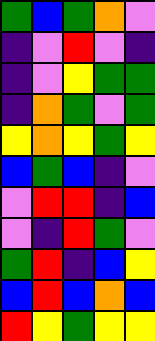[["green", "blue", "green", "orange", "violet"], ["indigo", "violet", "red", "violet", "indigo"], ["indigo", "violet", "yellow", "green", "green"], ["indigo", "orange", "green", "violet", "green"], ["yellow", "orange", "yellow", "green", "yellow"], ["blue", "green", "blue", "indigo", "violet"], ["violet", "red", "red", "indigo", "blue"], ["violet", "indigo", "red", "green", "violet"], ["green", "red", "indigo", "blue", "yellow"], ["blue", "red", "blue", "orange", "blue"], ["red", "yellow", "green", "yellow", "yellow"]]